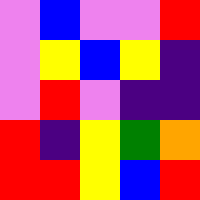[["violet", "blue", "violet", "violet", "red"], ["violet", "yellow", "blue", "yellow", "indigo"], ["violet", "red", "violet", "indigo", "indigo"], ["red", "indigo", "yellow", "green", "orange"], ["red", "red", "yellow", "blue", "red"]]